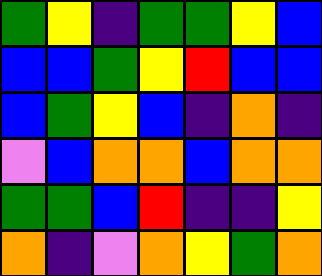[["green", "yellow", "indigo", "green", "green", "yellow", "blue"], ["blue", "blue", "green", "yellow", "red", "blue", "blue"], ["blue", "green", "yellow", "blue", "indigo", "orange", "indigo"], ["violet", "blue", "orange", "orange", "blue", "orange", "orange"], ["green", "green", "blue", "red", "indigo", "indigo", "yellow"], ["orange", "indigo", "violet", "orange", "yellow", "green", "orange"]]